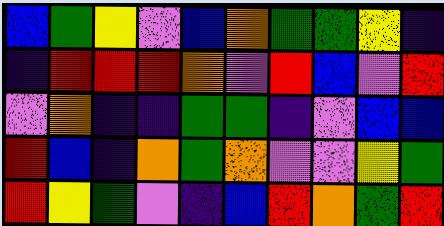[["blue", "green", "yellow", "violet", "blue", "orange", "green", "green", "yellow", "indigo"], ["indigo", "red", "red", "red", "orange", "violet", "red", "blue", "violet", "red"], ["violet", "orange", "indigo", "indigo", "green", "green", "indigo", "violet", "blue", "blue"], ["red", "blue", "indigo", "orange", "green", "orange", "violet", "violet", "yellow", "green"], ["red", "yellow", "green", "violet", "indigo", "blue", "red", "orange", "green", "red"]]